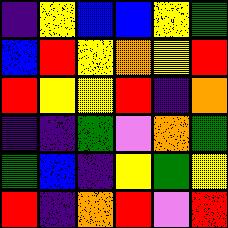[["indigo", "yellow", "blue", "blue", "yellow", "green"], ["blue", "red", "yellow", "orange", "yellow", "red"], ["red", "yellow", "yellow", "red", "indigo", "orange"], ["indigo", "indigo", "green", "violet", "orange", "green"], ["green", "blue", "indigo", "yellow", "green", "yellow"], ["red", "indigo", "orange", "red", "violet", "red"]]